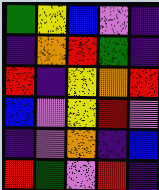[["green", "yellow", "blue", "violet", "indigo"], ["indigo", "orange", "red", "green", "indigo"], ["red", "indigo", "yellow", "orange", "red"], ["blue", "violet", "yellow", "red", "violet"], ["indigo", "violet", "orange", "indigo", "blue"], ["red", "green", "violet", "red", "indigo"]]